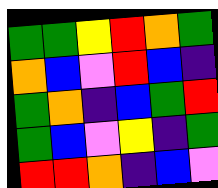[["green", "green", "yellow", "red", "orange", "green"], ["orange", "blue", "violet", "red", "blue", "indigo"], ["green", "orange", "indigo", "blue", "green", "red"], ["green", "blue", "violet", "yellow", "indigo", "green"], ["red", "red", "orange", "indigo", "blue", "violet"]]